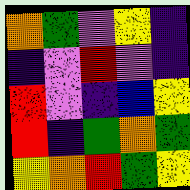[["orange", "green", "violet", "yellow", "indigo"], ["indigo", "violet", "red", "violet", "indigo"], ["red", "violet", "indigo", "blue", "yellow"], ["red", "indigo", "green", "orange", "green"], ["yellow", "orange", "red", "green", "yellow"]]